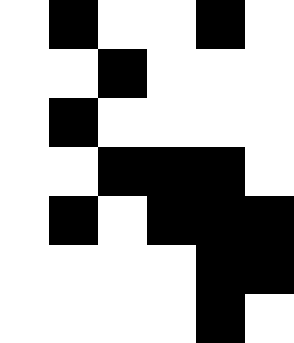[["white", "black", "white", "white", "black", "white"], ["white", "white", "black", "white", "white", "white"], ["white", "black", "white", "white", "white", "white"], ["white", "white", "black", "black", "black", "white"], ["white", "black", "white", "black", "black", "black"], ["white", "white", "white", "white", "black", "black"], ["white", "white", "white", "white", "black", "white"]]